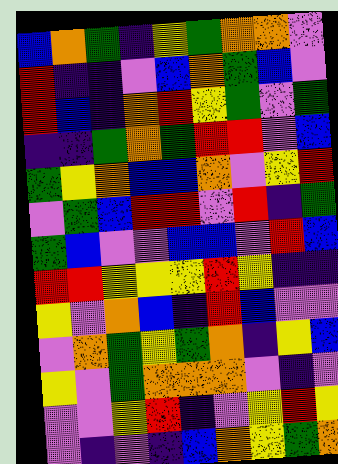[["blue", "orange", "green", "indigo", "yellow", "green", "orange", "orange", "violet"], ["red", "indigo", "indigo", "violet", "blue", "orange", "green", "blue", "violet"], ["red", "blue", "indigo", "orange", "red", "yellow", "green", "violet", "green"], ["indigo", "indigo", "green", "orange", "green", "red", "red", "violet", "blue"], ["green", "yellow", "orange", "blue", "blue", "orange", "violet", "yellow", "red"], ["violet", "green", "blue", "red", "red", "violet", "red", "indigo", "green"], ["green", "blue", "violet", "violet", "blue", "blue", "violet", "red", "blue"], ["red", "red", "yellow", "yellow", "yellow", "red", "yellow", "indigo", "indigo"], ["yellow", "violet", "orange", "blue", "indigo", "red", "blue", "violet", "violet"], ["violet", "orange", "green", "yellow", "green", "orange", "indigo", "yellow", "blue"], ["yellow", "violet", "green", "orange", "orange", "orange", "violet", "indigo", "violet"], ["violet", "violet", "yellow", "red", "indigo", "violet", "yellow", "red", "yellow"], ["violet", "indigo", "violet", "indigo", "blue", "orange", "yellow", "green", "orange"]]